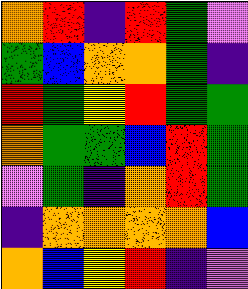[["orange", "red", "indigo", "red", "green", "violet"], ["green", "blue", "orange", "orange", "green", "indigo"], ["red", "green", "yellow", "red", "green", "green"], ["orange", "green", "green", "blue", "red", "green"], ["violet", "green", "indigo", "orange", "red", "green"], ["indigo", "orange", "orange", "orange", "orange", "blue"], ["orange", "blue", "yellow", "red", "indigo", "violet"]]